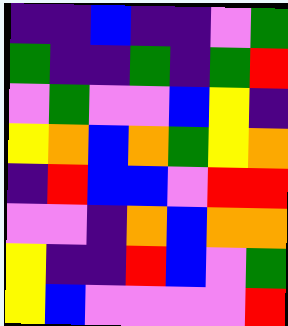[["indigo", "indigo", "blue", "indigo", "indigo", "violet", "green"], ["green", "indigo", "indigo", "green", "indigo", "green", "red"], ["violet", "green", "violet", "violet", "blue", "yellow", "indigo"], ["yellow", "orange", "blue", "orange", "green", "yellow", "orange"], ["indigo", "red", "blue", "blue", "violet", "red", "red"], ["violet", "violet", "indigo", "orange", "blue", "orange", "orange"], ["yellow", "indigo", "indigo", "red", "blue", "violet", "green"], ["yellow", "blue", "violet", "violet", "violet", "violet", "red"]]